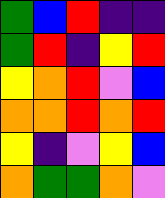[["green", "blue", "red", "indigo", "indigo"], ["green", "red", "indigo", "yellow", "red"], ["yellow", "orange", "red", "violet", "blue"], ["orange", "orange", "red", "orange", "red"], ["yellow", "indigo", "violet", "yellow", "blue"], ["orange", "green", "green", "orange", "violet"]]